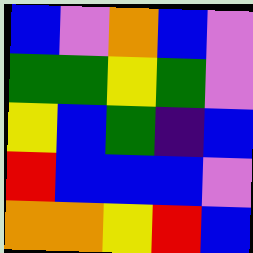[["blue", "violet", "orange", "blue", "violet"], ["green", "green", "yellow", "green", "violet"], ["yellow", "blue", "green", "indigo", "blue"], ["red", "blue", "blue", "blue", "violet"], ["orange", "orange", "yellow", "red", "blue"]]